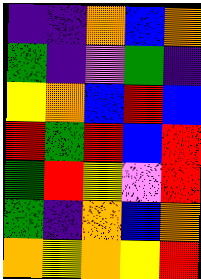[["indigo", "indigo", "orange", "blue", "orange"], ["green", "indigo", "violet", "green", "indigo"], ["yellow", "orange", "blue", "red", "blue"], ["red", "green", "red", "blue", "red"], ["green", "red", "yellow", "violet", "red"], ["green", "indigo", "orange", "blue", "orange"], ["orange", "yellow", "orange", "yellow", "red"]]